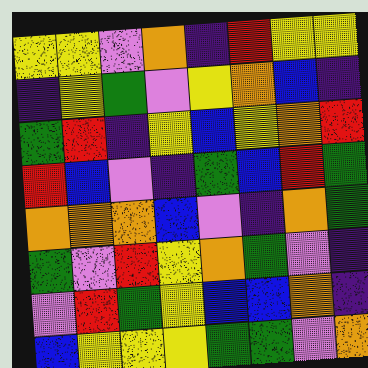[["yellow", "yellow", "violet", "orange", "indigo", "red", "yellow", "yellow"], ["indigo", "yellow", "green", "violet", "yellow", "orange", "blue", "indigo"], ["green", "red", "indigo", "yellow", "blue", "yellow", "orange", "red"], ["red", "blue", "violet", "indigo", "green", "blue", "red", "green"], ["orange", "orange", "orange", "blue", "violet", "indigo", "orange", "green"], ["green", "violet", "red", "yellow", "orange", "green", "violet", "indigo"], ["violet", "red", "green", "yellow", "blue", "blue", "orange", "indigo"], ["blue", "yellow", "yellow", "yellow", "green", "green", "violet", "orange"]]